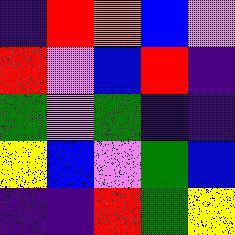[["indigo", "red", "orange", "blue", "violet"], ["red", "violet", "blue", "red", "indigo"], ["green", "violet", "green", "indigo", "indigo"], ["yellow", "blue", "violet", "green", "blue"], ["indigo", "indigo", "red", "green", "yellow"]]